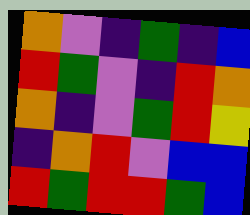[["orange", "violet", "indigo", "green", "indigo", "blue"], ["red", "green", "violet", "indigo", "red", "orange"], ["orange", "indigo", "violet", "green", "red", "yellow"], ["indigo", "orange", "red", "violet", "blue", "blue"], ["red", "green", "red", "red", "green", "blue"]]